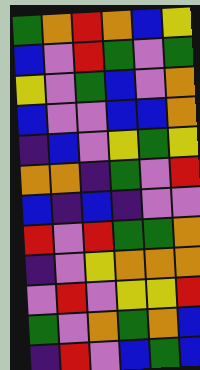[["green", "orange", "red", "orange", "blue", "yellow"], ["blue", "violet", "red", "green", "violet", "green"], ["yellow", "violet", "green", "blue", "violet", "orange"], ["blue", "violet", "violet", "blue", "blue", "orange"], ["indigo", "blue", "violet", "yellow", "green", "yellow"], ["orange", "orange", "indigo", "green", "violet", "red"], ["blue", "indigo", "blue", "indigo", "violet", "violet"], ["red", "violet", "red", "green", "green", "orange"], ["indigo", "violet", "yellow", "orange", "orange", "orange"], ["violet", "red", "violet", "yellow", "yellow", "red"], ["green", "violet", "orange", "green", "orange", "blue"], ["indigo", "red", "violet", "blue", "green", "blue"]]